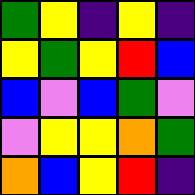[["green", "yellow", "indigo", "yellow", "indigo"], ["yellow", "green", "yellow", "red", "blue"], ["blue", "violet", "blue", "green", "violet"], ["violet", "yellow", "yellow", "orange", "green"], ["orange", "blue", "yellow", "red", "indigo"]]